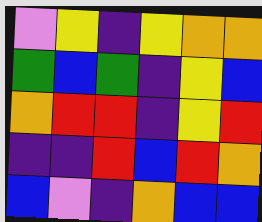[["violet", "yellow", "indigo", "yellow", "orange", "orange"], ["green", "blue", "green", "indigo", "yellow", "blue"], ["orange", "red", "red", "indigo", "yellow", "red"], ["indigo", "indigo", "red", "blue", "red", "orange"], ["blue", "violet", "indigo", "orange", "blue", "blue"]]